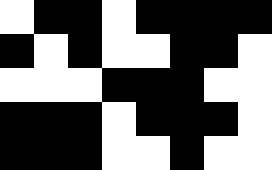[["white", "black", "black", "white", "black", "black", "black", "black"], ["black", "white", "black", "white", "white", "black", "black", "white"], ["white", "white", "white", "black", "black", "black", "white", "white"], ["black", "black", "black", "white", "black", "black", "black", "white"], ["black", "black", "black", "white", "white", "black", "white", "white"]]